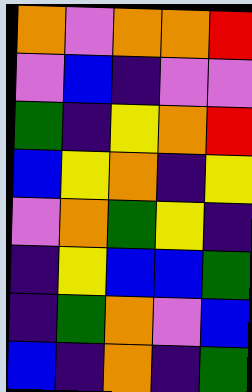[["orange", "violet", "orange", "orange", "red"], ["violet", "blue", "indigo", "violet", "violet"], ["green", "indigo", "yellow", "orange", "red"], ["blue", "yellow", "orange", "indigo", "yellow"], ["violet", "orange", "green", "yellow", "indigo"], ["indigo", "yellow", "blue", "blue", "green"], ["indigo", "green", "orange", "violet", "blue"], ["blue", "indigo", "orange", "indigo", "green"]]